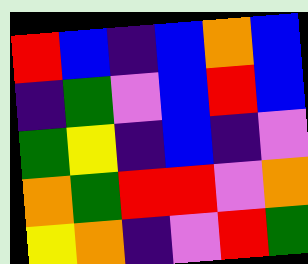[["red", "blue", "indigo", "blue", "orange", "blue"], ["indigo", "green", "violet", "blue", "red", "blue"], ["green", "yellow", "indigo", "blue", "indigo", "violet"], ["orange", "green", "red", "red", "violet", "orange"], ["yellow", "orange", "indigo", "violet", "red", "green"]]